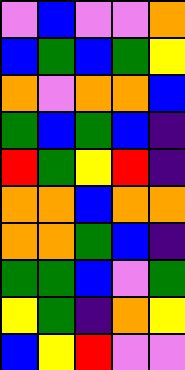[["violet", "blue", "violet", "violet", "orange"], ["blue", "green", "blue", "green", "yellow"], ["orange", "violet", "orange", "orange", "blue"], ["green", "blue", "green", "blue", "indigo"], ["red", "green", "yellow", "red", "indigo"], ["orange", "orange", "blue", "orange", "orange"], ["orange", "orange", "green", "blue", "indigo"], ["green", "green", "blue", "violet", "green"], ["yellow", "green", "indigo", "orange", "yellow"], ["blue", "yellow", "red", "violet", "violet"]]